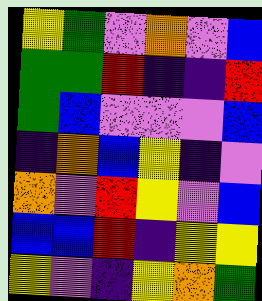[["yellow", "green", "violet", "orange", "violet", "blue"], ["green", "green", "red", "indigo", "indigo", "red"], ["green", "blue", "violet", "violet", "violet", "blue"], ["indigo", "orange", "blue", "yellow", "indigo", "violet"], ["orange", "violet", "red", "yellow", "violet", "blue"], ["blue", "blue", "red", "indigo", "yellow", "yellow"], ["yellow", "violet", "indigo", "yellow", "orange", "green"]]